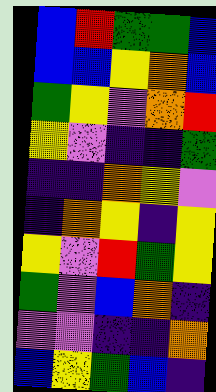[["blue", "red", "green", "green", "blue"], ["blue", "blue", "yellow", "orange", "blue"], ["green", "yellow", "violet", "orange", "red"], ["yellow", "violet", "indigo", "indigo", "green"], ["indigo", "indigo", "orange", "yellow", "violet"], ["indigo", "orange", "yellow", "indigo", "yellow"], ["yellow", "violet", "red", "green", "yellow"], ["green", "violet", "blue", "orange", "indigo"], ["violet", "violet", "indigo", "indigo", "orange"], ["blue", "yellow", "green", "blue", "indigo"]]